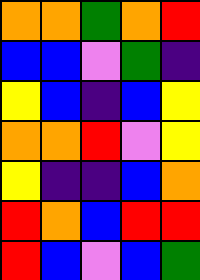[["orange", "orange", "green", "orange", "red"], ["blue", "blue", "violet", "green", "indigo"], ["yellow", "blue", "indigo", "blue", "yellow"], ["orange", "orange", "red", "violet", "yellow"], ["yellow", "indigo", "indigo", "blue", "orange"], ["red", "orange", "blue", "red", "red"], ["red", "blue", "violet", "blue", "green"]]